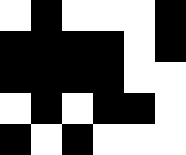[["white", "black", "white", "white", "white", "black"], ["black", "black", "black", "black", "white", "black"], ["black", "black", "black", "black", "white", "white"], ["white", "black", "white", "black", "black", "white"], ["black", "white", "black", "white", "white", "white"]]